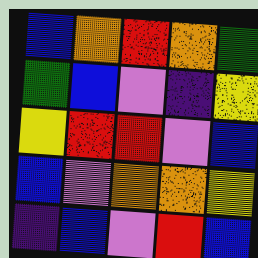[["blue", "orange", "red", "orange", "green"], ["green", "blue", "violet", "indigo", "yellow"], ["yellow", "red", "red", "violet", "blue"], ["blue", "violet", "orange", "orange", "yellow"], ["indigo", "blue", "violet", "red", "blue"]]